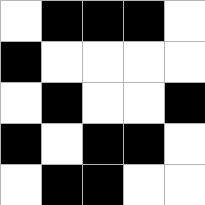[["white", "black", "black", "black", "white"], ["black", "white", "white", "white", "white"], ["white", "black", "white", "white", "black"], ["black", "white", "black", "black", "white"], ["white", "black", "black", "white", "white"]]